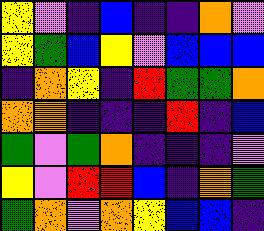[["yellow", "violet", "indigo", "blue", "indigo", "indigo", "orange", "violet"], ["yellow", "green", "blue", "yellow", "violet", "blue", "blue", "blue"], ["indigo", "orange", "yellow", "indigo", "red", "green", "green", "orange"], ["orange", "orange", "indigo", "indigo", "indigo", "red", "indigo", "blue"], ["green", "violet", "green", "orange", "indigo", "indigo", "indigo", "violet"], ["yellow", "violet", "red", "red", "blue", "indigo", "orange", "green"], ["green", "orange", "violet", "orange", "yellow", "blue", "blue", "indigo"]]